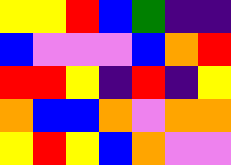[["yellow", "yellow", "red", "blue", "green", "indigo", "indigo"], ["blue", "violet", "violet", "violet", "blue", "orange", "red"], ["red", "red", "yellow", "indigo", "red", "indigo", "yellow"], ["orange", "blue", "blue", "orange", "violet", "orange", "orange"], ["yellow", "red", "yellow", "blue", "orange", "violet", "violet"]]